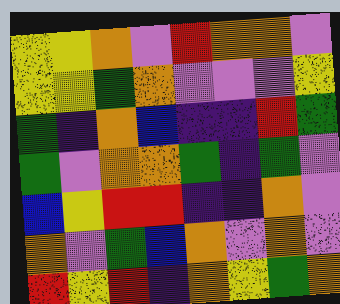[["yellow", "yellow", "orange", "violet", "red", "orange", "orange", "violet"], ["yellow", "yellow", "green", "orange", "violet", "violet", "violet", "yellow"], ["green", "indigo", "orange", "blue", "indigo", "indigo", "red", "green"], ["green", "violet", "orange", "orange", "green", "indigo", "green", "violet"], ["blue", "yellow", "red", "red", "indigo", "indigo", "orange", "violet"], ["orange", "violet", "green", "blue", "orange", "violet", "orange", "violet"], ["red", "yellow", "red", "indigo", "orange", "yellow", "green", "orange"]]